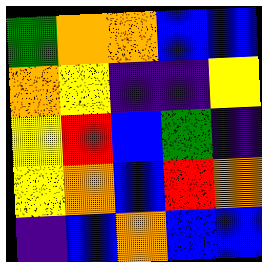[["green", "orange", "orange", "blue", "blue"], ["orange", "yellow", "indigo", "indigo", "yellow"], ["yellow", "red", "blue", "green", "indigo"], ["yellow", "orange", "blue", "red", "orange"], ["indigo", "blue", "orange", "blue", "blue"]]